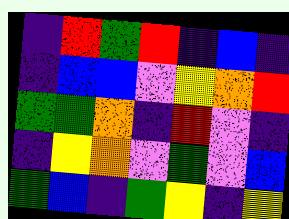[["indigo", "red", "green", "red", "indigo", "blue", "indigo"], ["indigo", "blue", "blue", "violet", "yellow", "orange", "red"], ["green", "green", "orange", "indigo", "red", "violet", "indigo"], ["indigo", "yellow", "orange", "violet", "green", "violet", "blue"], ["green", "blue", "indigo", "green", "yellow", "indigo", "yellow"]]